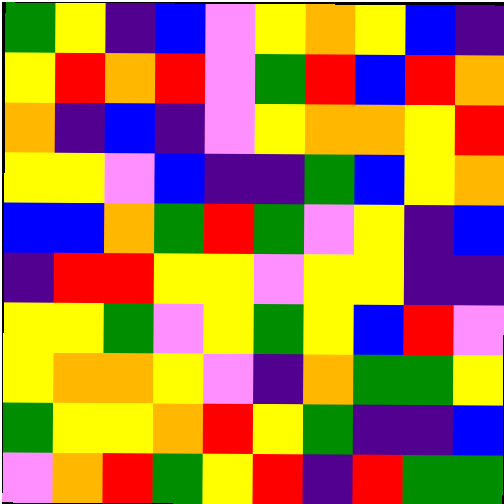[["green", "yellow", "indigo", "blue", "violet", "yellow", "orange", "yellow", "blue", "indigo"], ["yellow", "red", "orange", "red", "violet", "green", "red", "blue", "red", "orange"], ["orange", "indigo", "blue", "indigo", "violet", "yellow", "orange", "orange", "yellow", "red"], ["yellow", "yellow", "violet", "blue", "indigo", "indigo", "green", "blue", "yellow", "orange"], ["blue", "blue", "orange", "green", "red", "green", "violet", "yellow", "indigo", "blue"], ["indigo", "red", "red", "yellow", "yellow", "violet", "yellow", "yellow", "indigo", "indigo"], ["yellow", "yellow", "green", "violet", "yellow", "green", "yellow", "blue", "red", "violet"], ["yellow", "orange", "orange", "yellow", "violet", "indigo", "orange", "green", "green", "yellow"], ["green", "yellow", "yellow", "orange", "red", "yellow", "green", "indigo", "indigo", "blue"], ["violet", "orange", "red", "green", "yellow", "red", "indigo", "red", "green", "green"]]